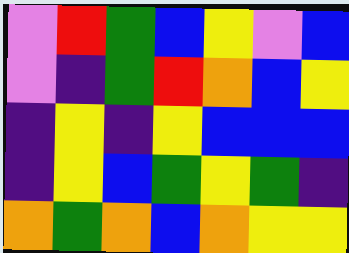[["violet", "red", "green", "blue", "yellow", "violet", "blue"], ["violet", "indigo", "green", "red", "orange", "blue", "yellow"], ["indigo", "yellow", "indigo", "yellow", "blue", "blue", "blue"], ["indigo", "yellow", "blue", "green", "yellow", "green", "indigo"], ["orange", "green", "orange", "blue", "orange", "yellow", "yellow"]]